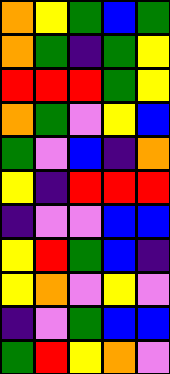[["orange", "yellow", "green", "blue", "green"], ["orange", "green", "indigo", "green", "yellow"], ["red", "red", "red", "green", "yellow"], ["orange", "green", "violet", "yellow", "blue"], ["green", "violet", "blue", "indigo", "orange"], ["yellow", "indigo", "red", "red", "red"], ["indigo", "violet", "violet", "blue", "blue"], ["yellow", "red", "green", "blue", "indigo"], ["yellow", "orange", "violet", "yellow", "violet"], ["indigo", "violet", "green", "blue", "blue"], ["green", "red", "yellow", "orange", "violet"]]